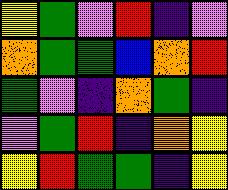[["yellow", "green", "violet", "red", "indigo", "violet"], ["orange", "green", "green", "blue", "orange", "red"], ["green", "violet", "indigo", "orange", "green", "indigo"], ["violet", "green", "red", "indigo", "orange", "yellow"], ["yellow", "red", "green", "green", "indigo", "yellow"]]